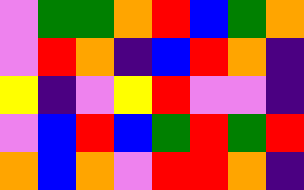[["violet", "green", "green", "orange", "red", "blue", "green", "orange"], ["violet", "red", "orange", "indigo", "blue", "red", "orange", "indigo"], ["yellow", "indigo", "violet", "yellow", "red", "violet", "violet", "indigo"], ["violet", "blue", "red", "blue", "green", "red", "green", "red"], ["orange", "blue", "orange", "violet", "red", "red", "orange", "indigo"]]